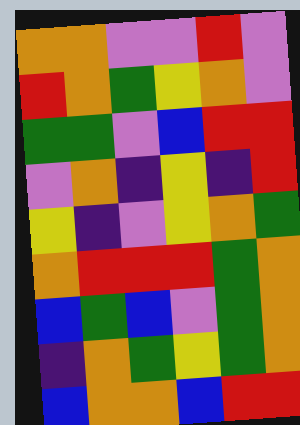[["orange", "orange", "violet", "violet", "red", "violet"], ["red", "orange", "green", "yellow", "orange", "violet"], ["green", "green", "violet", "blue", "red", "red"], ["violet", "orange", "indigo", "yellow", "indigo", "red"], ["yellow", "indigo", "violet", "yellow", "orange", "green"], ["orange", "red", "red", "red", "green", "orange"], ["blue", "green", "blue", "violet", "green", "orange"], ["indigo", "orange", "green", "yellow", "green", "orange"], ["blue", "orange", "orange", "blue", "red", "red"]]